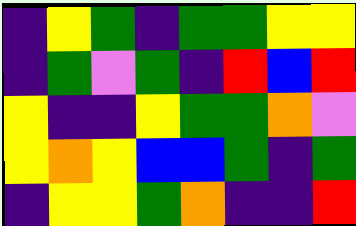[["indigo", "yellow", "green", "indigo", "green", "green", "yellow", "yellow"], ["indigo", "green", "violet", "green", "indigo", "red", "blue", "red"], ["yellow", "indigo", "indigo", "yellow", "green", "green", "orange", "violet"], ["yellow", "orange", "yellow", "blue", "blue", "green", "indigo", "green"], ["indigo", "yellow", "yellow", "green", "orange", "indigo", "indigo", "red"]]